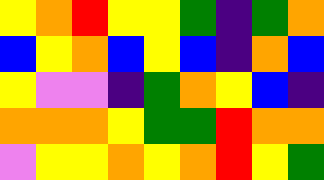[["yellow", "orange", "red", "yellow", "yellow", "green", "indigo", "green", "orange"], ["blue", "yellow", "orange", "blue", "yellow", "blue", "indigo", "orange", "blue"], ["yellow", "violet", "violet", "indigo", "green", "orange", "yellow", "blue", "indigo"], ["orange", "orange", "orange", "yellow", "green", "green", "red", "orange", "orange"], ["violet", "yellow", "yellow", "orange", "yellow", "orange", "red", "yellow", "green"]]